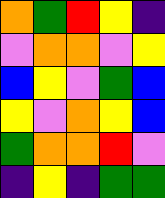[["orange", "green", "red", "yellow", "indigo"], ["violet", "orange", "orange", "violet", "yellow"], ["blue", "yellow", "violet", "green", "blue"], ["yellow", "violet", "orange", "yellow", "blue"], ["green", "orange", "orange", "red", "violet"], ["indigo", "yellow", "indigo", "green", "green"]]